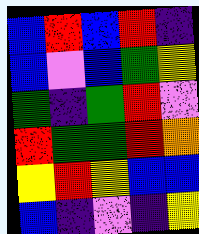[["blue", "red", "blue", "red", "indigo"], ["blue", "violet", "blue", "green", "yellow"], ["green", "indigo", "green", "red", "violet"], ["red", "green", "green", "red", "orange"], ["yellow", "red", "yellow", "blue", "blue"], ["blue", "indigo", "violet", "indigo", "yellow"]]